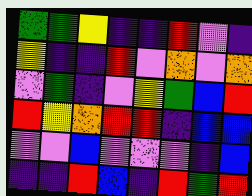[["green", "green", "yellow", "indigo", "indigo", "red", "violet", "indigo"], ["yellow", "indigo", "indigo", "red", "violet", "orange", "violet", "orange"], ["violet", "green", "indigo", "violet", "yellow", "green", "blue", "red"], ["red", "yellow", "orange", "red", "red", "indigo", "blue", "blue"], ["violet", "violet", "blue", "violet", "violet", "violet", "indigo", "blue"], ["indigo", "indigo", "red", "blue", "indigo", "red", "green", "red"]]